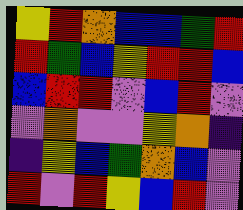[["yellow", "red", "orange", "blue", "blue", "green", "red"], ["red", "green", "blue", "yellow", "red", "red", "blue"], ["blue", "red", "red", "violet", "blue", "red", "violet"], ["violet", "orange", "violet", "violet", "yellow", "orange", "indigo"], ["indigo", "yellow", "blue", "green", "orange", "blue", "violet"], ["red", "violet", "red", "yellow", "blue", "red", "violet"]]